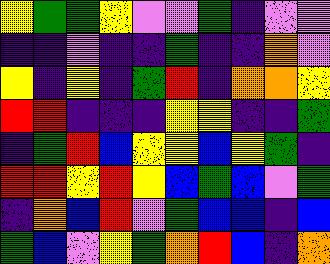[["yellow", "green", "green", "yellow", "violet", "violet", "green", "indigo", "violet", "violet"], ["indigo", "indigo", "violet", "indigo", "indigo", "green", "indigo", "indigo", "orange", "violet"], ["yellow", "indigo", "yellow", "indigo", "green", "red", "indigo", "orange", "orange", "yellow"], ["red", "red", "indigo", "indigo", "indigo", "yellow", "yellow", "indigo", "indigo", "green"], ["indigo", "green", "red", "blue", "yellow", "yellow", "blue", "yellow", "green", "indigo"], ["red", "red", "yellow", "red", "yellow", "blue", "green", "blue", "violet", "green"], ["indigo", "orange", "blue", "red", "violet", "green", "blue", "blue", "indigo", "blue"], ["green", "blue", "violet", "yellow", "green", "orange", "red", "blue", "indigo", "orange"]]